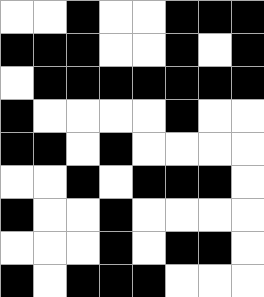[["white", "white", "black", "white", "white", "black", "black", "black"], ["black", "black", "black", "white", "white", "black", "white", "black"], ["white", "black", "black", "black", "black", "black", "black", "black"], ["black", "white", "white", "white", "white", "black", "white", "white"], ["black", "black", "white", "black", "white", "white", "white", "white"], ["white", "white", "black", "white", "black", "black", "black", "white"], ["black", "white", "white", "black", "white", "white", "white", "white"], ["white", "white", "white", "black", "white", "black", "black", "white"], ["black", "white", "black", "black", "black", "white", "white", "white"]]